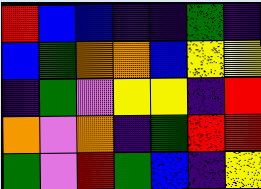[["red", "blue", "blue", "indigo", "indigo", "green", "indigo"], ["blue", "green", "orange", "orange", "blue", "yellow", "yellow"], ["indigo", "green", "violet", "yellow", "yellow", "indigo", "red"], ["orange", "violet", "orange", "indigo", "green", "red", "red"], ["green", "violet", "red", "green", "blue", "indigo", "yellow"]]